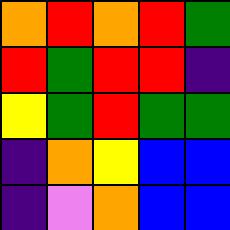[["orange", "red", "orange", "red", "green"], ["red", "green", "red", "red", "indigo"], ["yellow", "green", "red", "green", "green"], ["indigo", "orange", "yellow", "blue", "blue"], ["indigo", "violet", "orange", "blue", "blue"]]